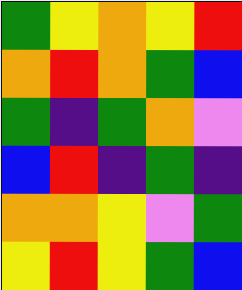[["green", "yellow", "orange", "yellow", "red"], ["orange", "red", "orange", "green", "blue"], ["green", "indigo", "green", "orange", "violet"], ["blue", "red", "indigo", "green", "indigo"], ["orange", "orange", "yellow", "violet", "green"], ["yellow", "red", "yellow", "green", "blue"]]